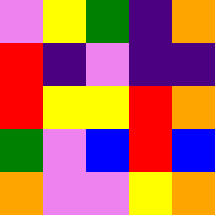[["violet", "yellow", "green", "indigo", "orange"], ["red", "indigo", "violet", "indigo", "indigo"], ["red", "yellow", "yellow", "red", "orange"], ["green", "violet", "blue", "red", "blue"], ["orange", "violet", "violet", "yellow", "orange"]]